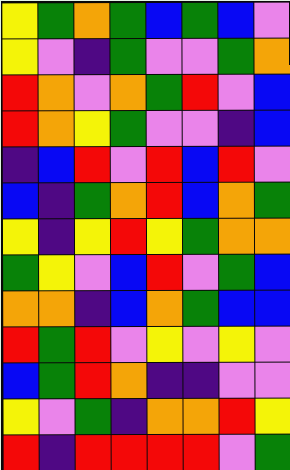[["yellow", "green", "orange", "green", "blue", "green", "blue", "violet"], ["yellow", "violet", "indigo", "green", "violet", "violet", "green", "orange"], ["red", "orange", "violet", "orange", "green", "red", "violet", "blue"], ["red", "orange", "yellow", "green", "violet", "violet", "indigo", "blue"], ["indigo", "blue", "red", "violet", "red", "blue", "red", "violet"], ["blue", "indigo", "green", "orange", "red", "blue", "orange", "green"], ["yellow", "indigo", "yellow", "red", "yellow", "green", "orange", "orange"], ["green", "yellow", "violet", "blue", "red", "violet", "green", "blue"], ["orange", "orange", "indigo", "blue", "orange", "green", "blue", "blue"], ["red", "green", "red", "violet", "yellow", "violet", "yellow", "violet"], ["blue", "green", "red", "orange", "indigo", "indigo", "violet", "violet"], ["yellow", "violet", "green", "indigo", "orange", "orange", "red", "yellow"], ["red", "indigo", "red", "red", "red", "red", "violet", "green"]]